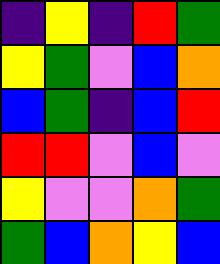[["indigo", "yellow", "indigo", "red", "green"], ["yellow", "green", "violet", "blue", "orange"], ["blue", "green", "indigo", "blue", "red"], ["red", "red", "violet", "blue", "violet"], ["yellow", "violet", "violet", "orange", "green"], ["green", "blue", "orange", "yellow", "blue"]]